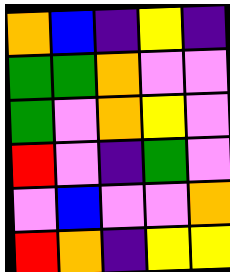[["orange", "blue", "indigo", "yellow", "indigo"], ["green", "green", "orange", "violet", "violet"], ["green", "violet", "orange", "yellow", "violet"], ["red", "violet", "indigo", "green", "violet"], ["violet", "blue", "violet", "violet", "orange"], ["red", "orange", "indigo", "yellow", "yellow"]]